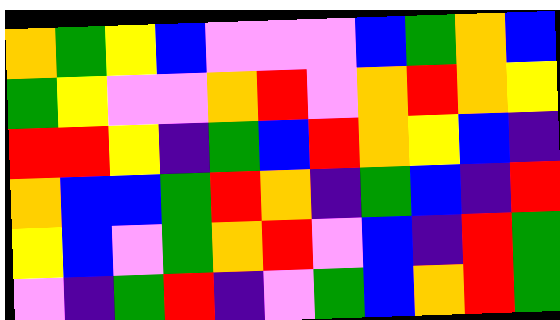[["orange", "green", "yellow", "blue", "violet", "violet", "violet", "blue", "green", "orange", "blue"], ["green", "yellow", "violet", "violet", "orange", "red", "violet", "orange", "red", "orange", "yellow"], ["red", "red", "yellow", "indigo", "green", "blue", "red", "orange", "yellow", "blue", "indigo"], ["orange", "blue", "blue", "green", "red", "orange", "indigo", "green", "blue", "indigo", "red"], ["yellow", "blue", "violet", "green", "orange", "red", "violet", "blue", "indigo", "red", "green"], ["violet", "indigo", "green", "red", "indigo", "violet", "green", "blue", "orange", "red", "green"]]